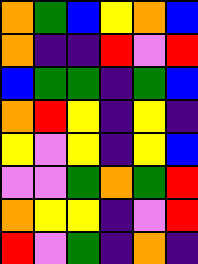[["orange", "green", "blue", "yellow", "orange", "blue"], ["orange", "indigo", "indigo", "red", "violet", "red"], ["blue", "green", "green", "indigo", "green", "blue"], ["orange", "red", "yellow", "indigo", "yellow", "indigo"], ["yellow", "violet", "yellow", "indigo", "yellow", "blue"], ["violet", "violet", "green", "orange", "green", "red"], ["orange", "yellow", "yellow", "indigo", "violet", "red"], ["red", "violet", "green", "indigo", "orange", "indigo"]]